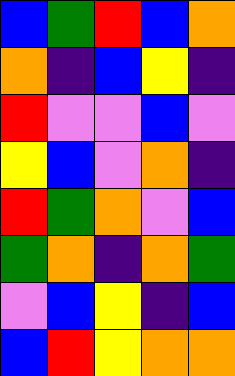[["blue", "green", "red", "blue", "orange"], ["orange", "indigo", "blue", "yellow", "indigo"], ["red", "violet", "violet", "blue", "violet"], ["yellow", "blue", "violet", "orange", "indigo"], ["red", "green", "orange", "violet", "blue"], ["green", "orange", "indigo", "orange", "green"], ["violet", "blue", "yellow", "indigo", "blue"], ["blue", "red", "yellow", "orange", "orange"]]